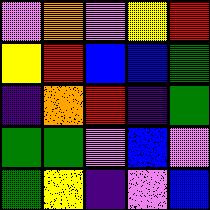[["violet", "orange", "violet", "yellow", "red"], ["yellow", "red", "blue", "blue", "green"], ["indigo", "orange", "red", "indigo", "green"], ["green", "green", "violet", "blue", "violet"], ["green", "yellow", "indigo", "violet", "blue"]]